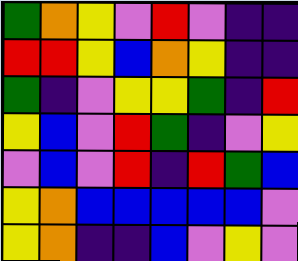[["green", "orange", "yellow", "violet", "red", "violet", "indigo", "indigo"], ["red", "red", "yellow", "blue", "orange", "yellow", "indigo", "indigo"], ["green", "indigo", "violet", "yellow", "yellow", "green", "indigo", "red"], ["yellow", "blue", "violet", "red", "green", "indigo", "violet", "yellow"], ["violet", "blue", "violet", "red", "indigo", "red", "green", "blue"], ["yellow", "orange", "blue", "blue", "blue", "blue", "blue", "violet"], ["yellow", "orange", "indigo", "indigo", "blue", "violet", "yellow", "violet"]]